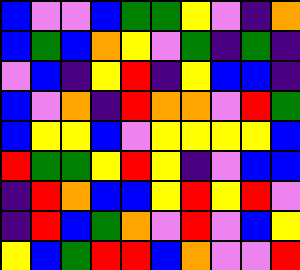[["blue", "violet", "violet", "blue", "green", "green", "yellow", "violet", "indigo", "orange"], ["blue", "green", "blue", "orange", "yellow", "violet", "green", "indigo", "green", "indigo"], ["violet", "blue", "indigo", "yellow", "red", "indigo", "yellow", "blue", "blue", "indigo"], ["blue", "violet", "orange", "indigo", "red", "orange", "orange", "violet", "red", "green"], ["blue", "yellow", "yellow", "blue", "violet", "yellow", "yellow", "yellow", "yellow", "blue"], ["red", "green", "green", "yellow", "red", "yellow", "indigo", "violet", "blue", "blue"], ["indigo", "red", "orange", "blue", "blue", "yellow", "red", "yellow", "red", "violet"], ["indigo", "red", "blue", "green", "orange", "violet", "red", "violet", "blue", "yellow"], ["yellow", "blue", "green", "red", "red", "blue", "orange", "violet", "violet", "red"]]